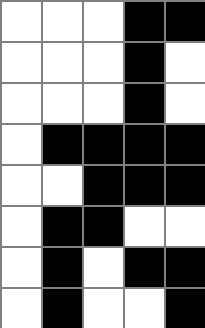[["white", "white", "white", "black", "black"], ["white", "white", "white", "black", "white"], ["white", "white", "white", "black", "white"], ["white", "black", "black", "black", "black"], ["white", "white", "black", "black", "black"], ["white", "black", "black", "white", "white"], ["white", "black", "white", "black", "black"], ["white", "black", "white", "white", "black"]]